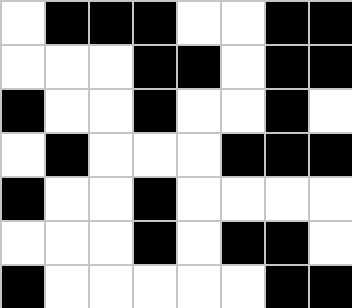[["white", "black", "black", "black", "white", "white", "black", "black"], ["white", "white", "white", "black", "black", "white", "black", "black"], ["black", "white", "white", "black", "white", "white", "black", "white"], ["white", "black", "white", "white", "white", "black", "black", "black"], ["black", "white", "white", "black", "white", "white", "white", "white"], ["white", "white", "white", "black", "white", "black", "black", "white"], ["black", "white", "white", "white", "white", "white", "black", "black"]]